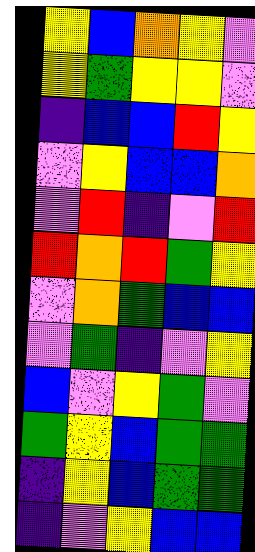[["yellow", "blue", "orange", "yellow", "violet"], ["yellow", "green", "yellow", "yellow", "violet"], ["indigo", "blue", "blue", "red", "yellow"], ["violet", "yellow", "blue", "blue", "orange"], ["violet", "red", "indigo", "violet", "red"], ["red", "orange", "red", "green", "yellow"], ["violet", "orange", "green", "blue", "blue"], ["violet", "green", "indigo", "violet", "yellow"], ["blue", "violet", "yellow", "green", "violet"], ["green", "yellow", "blue", "green", "green"], ["indigo", "yellow", "blue", "green", "green"], ["indigo", "violet", "yellow", "blue", "blue"]]